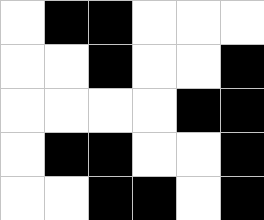[["white", "black", "black", "white", "white", "white"], ["white", "white", "black", "white", "white", "black"], ["white", "white", "white", "white", "black", "black"], ["white", "black", "black", "white", "white", "black"], ["white", "white", "black", "black", "white", "black"]]